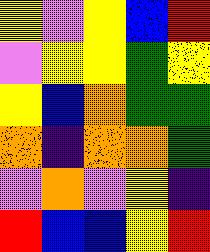[["yellow", "violet", "yellow", "blue", "red"], ["violet", "yellow", "yellow", "green", "yellow"], ["yellow", "blue", "orange", "green", "green"], ["orange", "indigo", "orange", "orange", "green"], ["violet", "orange", "violet", "yellow", "indigo"], ["red", "blue", "blue", "yellow", "red"]]